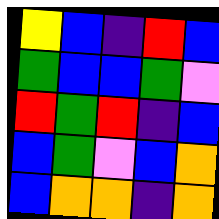[["yellow", "blue", "indigo", "red", "blue"], ["green", "blue", "blue", "green", "violet"], ["red", "green", "red", "indigo", "blue"], ["blue", "green", "violet", "blue", "orange"], ["blue", "orange", "orange", "indigo", "orange"]]